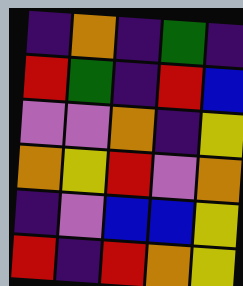[["indigo", "orange", "indigo", "green", "indigo"], ["red", "green", "indigo", "red", "blue"], ["violet", "violet", "orange", "indigo", "yellow"], ["orange", "yellow", "red", "violet", "orange"], ["indigo", "violet", "blue", "blue", "yellow"], ["red", "indigo", "red", "orange", "yellow"]]